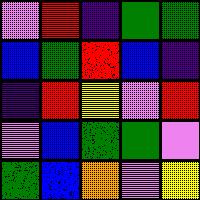[["violet", "red", "indigo", "green", "green"], ["blue", "green", "red", "blue", "indigo"], ["indigo", "red", "yellow", "violet", "red"], ["violet", "blue", "green", "green", "violet"], ["green", "blue", "orange", "violet", "yellow"]]